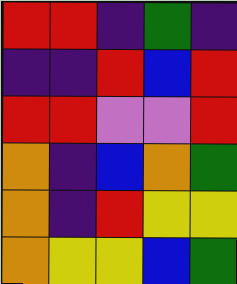[["red", "red", "indigo", "green", "indigo"], ["indigo", "indigo", "red", "blue", "red"], ["red", "red", "violet", "violet", "red"], ["orange", "indigo", "blue", "orange", "green"], ["orange", "indigo", "red", "yellow", "yellow"], ["orange", "yellow", "yellow", "blue", "green"]]